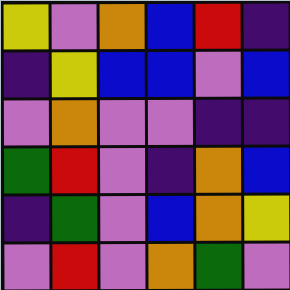[["yellow", "violet", "orange", "blue", "red", "indigo"], ["indigo", "yellow", "blue", "blue", "violet", "blue"], ["violet", "orange", "violet", "violet", "indigo", "indigo"], ["green", "red", "violet", "indigo", "orange", "blue"], ["indigo", "green", "violet", "blue", "orange", "yellow"], ["violet", "red", "violet", "orange", "green", "violet"]]